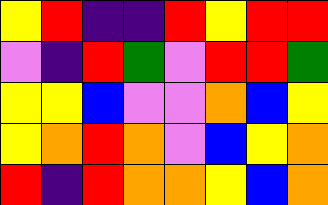[["yellow", "red", "indigo", "indigo", "red", "yellow", "red", "red"], ["violet", "indigo", "red", "green", "violet", "red", "red", "green"], ["yellow", "yellow", "blue", "violet", "violet", "orange", "blue", "yellow"], ["yellow", "orange", "red", "orange", "violet", "blue", "yellow", "orange"], ["red", "indigo", "red", "orange", "orange", "yellow", "blue", "orange"]]